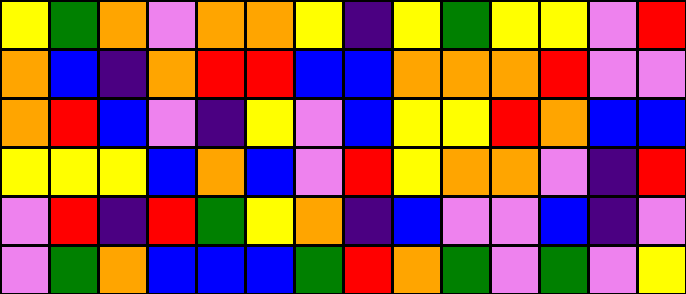[["yellow", "green", "orange", "violet", "orange", "orange", "yellow", "indigo", "yellow", "green", "yellow", "yellow", "violet", "red"], ["orange", "blue", "indigo", "orange", "red", "red", "blue", "blue", "orange", "orange", "orange", "red", "violet", "violet"], ["orange", "red", "blue", "violet", "indigo", "yellow", "violet", "blue", "yellow", "yellow", "red", "orange", "blue", "blue"], ["yellow", "yellow", "yellow", "blue", "orange", "blue", "violet", "red", "yellow", "orange", "orange", "violet", "indigo", "red"], ["violet", "red", "indigo", "red", "green", "yellow", "orange", "indigo", "blue", "violet", "violet", "blue", "indigo", "violet"], ["violet", "green", "orange", "blue", "blue", "blue", "green", "red", "orange", "green", "violet", "green", "violet", "yellow"]]